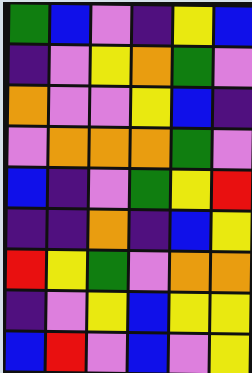[["green", "blue", "violet", "indigo", "yellow", "blue"], ["indigo", "violet", "yellow", "orange", "green", "violet"], ["orange", "violet", "violet", "yellow", "blue", "indigo"], ["violet", "orange", "orange", "orange", "green", "violet"], ["blue", "indigo", "violet", "green", "yellow", "red"], ["indigo", "indigo", "orange", "indigo", "blue", "yellow"], ["red", "yellow", "green", "violet", "orange", "orange"], ["indigo", "violet", "yellow", "blue", "yellow", "yellow"], ["blue", "red", "violet", "blue", "violet", "yellow"]]